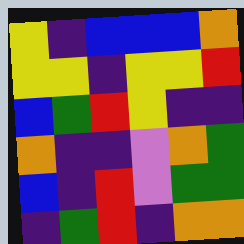[["yellow", "indigo", "blue", "blue", "blue", "orange"], ["yellow", "yellow", "indigo", "yellow", "yellow", "red"], ["blue", "green", "red", "yellow", "indigo", "indigo"], ["orange", "indigo", "indigo", "violet", "orange", "green"], ["blue", "indigo", "red", "violet", "green", "green"], ["indigo", "green", "red", "indigo", "orange", "orange"]]